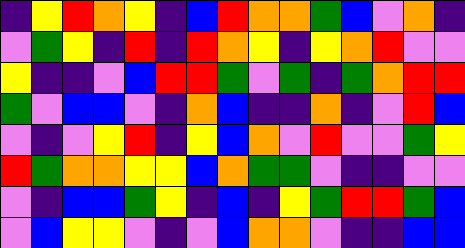[["indigo", "yellow", "red", "orange", "yellow", "indigo", "blue", "red", "orange", "orange", "green", "blue", "violet", "orange", "indigo"], ["violet", "green", "yellow", "indigo", "red", "indigo", "red", "orange", "yellow", "indigo", "yellow", "orange", "red", "violet", "violet"], ["yellow", "indigo", "indigo", "violet", "blue", "red", "red", "green", "violet", "green", "indigo", "green", "orange", "red", "red"], ["green", "violet", "blue", "blue", "violet", "indigo", "orange", "blue", "indigo", "indigo", "orange", "indigo", "violet", "red", "blue"], ["violet", "indigo", "violet", "yellow", "red", "indigo", "yellow", "blue", "orange", "violet", "red", "violet", "violet", "green", "yellow"], ["red", "green", "orange", "orange", "yellow", "yellow", "blue", "orange", "green", "green", "violet", "indigo", "indigo", "violet", "violet"], ["violet", "indigo", "blue", "blue", "green", "yellow", "indigo", "blue", "indigo", "yellow", "green", "red", "red", "green", "blue"], ["violet", "blue", "yellow", "yellow", "violet", "indigo", "violet", "blue", "orange", "orange", "violet", "indigo", "indigo", "blue", "blue"]]